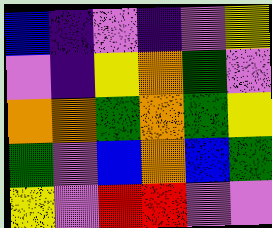[["blue", "indigo", "violet", "indigo", "violet", "yellow"], ["violet", "indigo", "yellow", "orange", "green", "violet"], ["orange", "orange", "green", "orange", "green", "yellow"], ["green", "violet", "blue", "orange", "blue", "green"], ["yellow", "violet", "red", "red", "violet", "violet"]]